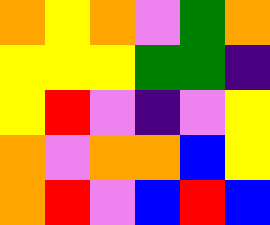[["orange", "yellow", "orange", "violet", "green", "orange"], ["yellow", "yellow", "yellow", "green", "green", "indigo"], ["yellow", "red", "violet", "indigo", "violet", "yellow"], ["orange", "violet", "orange", "orange", "blue", "yellow"], ["orange", "red", "violet", "blue", "red", "blue"]]